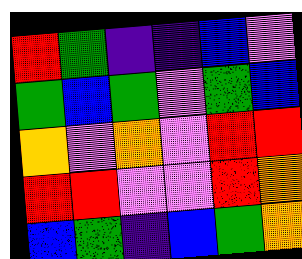[["red", "green", "indigo", "indigo", "blue", "violet"], ["green", "blue", "green", "violet", "green", "blue"], ["orange", "violet", "orange", "violet", "red", "red"], ["red", "red", "violet", "violet", "red", "orange"], ["blue", "green", "indigo", "blue", "green", "orange"]]